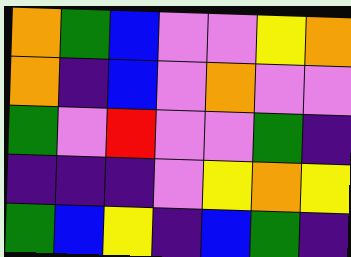[["orange", "green", "blue", "violet", "violet", "yellow", "orange"], ["orange", "indigo", "blue", "violet", "orange", "violet", "violet"], ["green", "violet", "red", "violet", "violet", "green", "indigo"], ["indigo", "indigo", "indigo", "violet", "yellow", "orange", "yellow"], ["green", "blue", "yellow", "indigo", "blue", "green", "indigo"]]